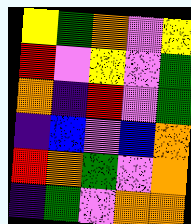[["yellow", "green", "orange", "violet", "yellow"], ["red", "violet", "yellow", "violet", "green"], ["orange", "indigo", "red", "violet", "green"], ["indigo", "blue", "violet", "blue", "orange"], ["red", "orange", "green", "violet", "orange"], ["indigo", "green", "violet", "orange", "orange"]]